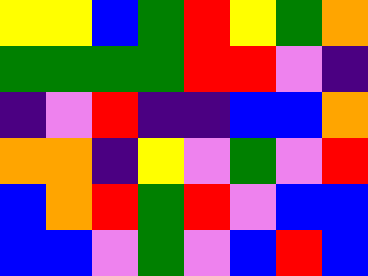[["yellow", "yellow", "blue", "green", "red", "yellow", "green", "orange"], ["green", "green", "green", "green", "red", "red", "violet", "indigo"], ["indigo", "violet", "red", "indigo", "indigo", "blue", "blue", "orange"], ["orange", "orange", "indigo", "yellow", "violet", "green", "violet", "red"], ["blue", "orange", "red", "green", "red", "violet", "blue", "blue"], ["blue", "blue", "violet", "green", "violet", "blue", "red", "blue"]]